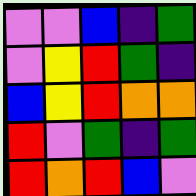[["violet", "violet", "blue", "indigo", "green"], ["violet", "yellow", "red", "green", "indigo"], ["blue", "yellow", "red", "orange", "orange"], ["red", "violet", "green", "indigo", "green"], ["red", "orange", "red", "blue", "violet"]]